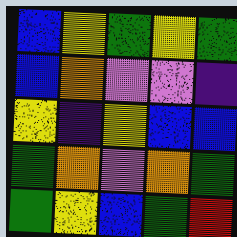[["blue", "yellow", "green", "yellow", "green"], ["blue", "orange", "violet", "violet", "indigo"], ["yellow", "indigo", "yellow", "blue", "blue"], ["green", "orange", "violet", "orange", "green"], ["green", "yellow", "blue", "green", "red"]]